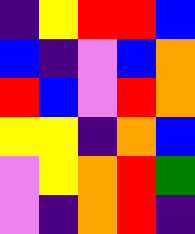[["indigo", "yellow", "red", "red", "blue"], ["blue", "indigo", "violet", "blue", "orange"], ["red", "blue", "violet", "red", "orange"], ["yellow", "yellow", "indigo", "orange", "blue"], ["violet", "yellow", "orange", "red", "green"], ["violet", "indigo", "orange", "red", "indigo"]]